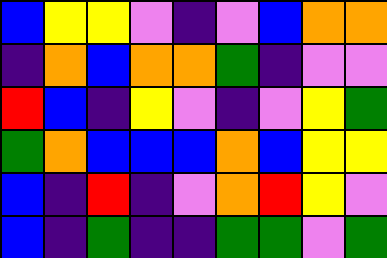[["blue", "yellow", "yellow", "violet", "indigo", "violet", "blue", "orange", "orange"], ["indigo", "orange", "blue", "orange", "orange", "green", "indigo", "violet", "violet"], ["red", "blue", "indigo", "yellow", "violet", "indigo", "violet", "yellow", "green"], ["green", "orange", "blue", "blue", "blue", "orange", "blue", "yellow", "yellow"], ["blue", "indigo", "red", "indigo", "violet", "orange", "red", "yellow", "violet"], ["blue", "indigo", "green", "indigo", "indigo", "green", "green", "violet", "green"]]